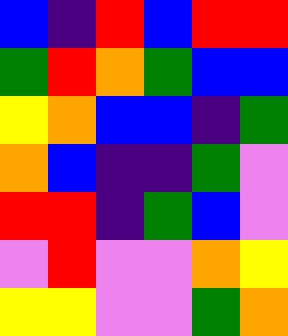[["blue", "indigo", "red", "blue", "red", "red"], ["green", "red", "orange", "green", "blue", "blue"], ["yellow", "orange", "blue", "blue", "indigo", "green"], ["orange", "blue", "indigo", "indigo", "green", "violet"], ["red", "red", "indigo", "green", "blue", "violet"], ["violet", "red", "violet", "violet", "orange", "yellow"], ["yellow", "yellow", "violet", "violet", "green", "orange"]]